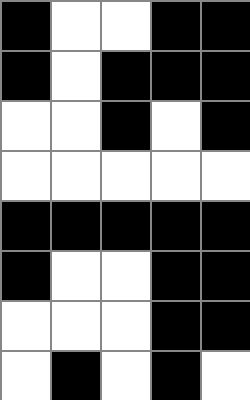[["black", "white", "white", "black", "black"], ["black", "white", "black", "black", "black"], ["white", "white", "black", "white", "black"], ["white", "white", "white", "white", "white"], ["black", "black", "black", "black", "black"], ["black", "white", "white", "black", "black"], ["white", "white", "white", "black", "black"], ["white", "black", "white", "black", "white"]]